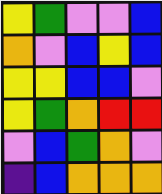[["yellow", "green", "violet", "violet", "blue"], ["orange", "violet", "blue", "yellow", "blue"], ["yellow", "yellow", "blue", "blue", "violet"], ["yellow", "green", "orange", "red", "red"], ["violet", "blue", "green", "orange", "violet"], ["indigo", "blue", "orange", "orange", "orange"]]